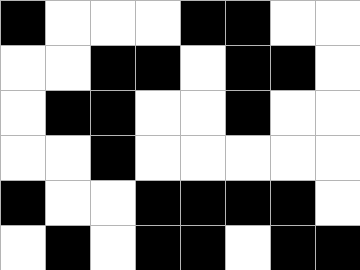[["black", "white", "white", "white", "black", "black", "white", "white"], ["white", "white", "black", "black", "white", "black", "black", "white"], ["white", "black", "black", "white", "white", "black", "white", "white"], ["white", "white", "black", "white", "white", "white", "white", "white"], ["black", "white", "white", "black", "black", "black", "black", "white"], ["white", "black", "white", "black", "black", "white", "black", "black"]]